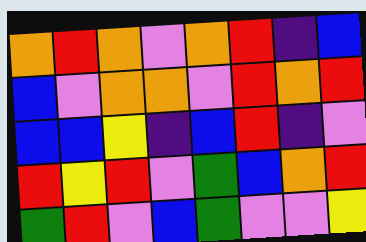[["orange", "red", "orange", "violet", "orange", "red", "indigo", "blue"], ["blue", "violet", "orange", "orange", "violet", "red", "orange", "red"], ["blue", "blue", "yellow", "indigo", "blue", "red", "indigo", "violet"], ["red", "yellow", "red", "violet", "green", "blue", "orange", "red"], ["green", "red", "violet", "blue", "green", "violet", "violet", "yellow"]]